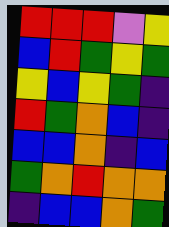[["red", "red", "red", "violet", "yellow"], ["blue", "red", "green", "yellow", "green"], ["yellow", "blue", "yellow", "green", "indigo"], ["red", "green", "orange", "blue", "indigo"], ["blue", "blue", "orange", "indigo", "blue"], ["green", "orange", "red", "orange", "orange"], ["indigo", "blue", "blue", "orange", "green"]]